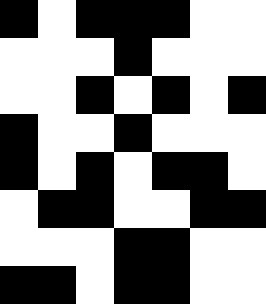[["black", "white", "black", "black", "black", "white", "white"], ["white", "white", "white", "black", "white", "white", "white"], ["white", "white", "black", "white", "black", "white", "black"], ["black", "white", "white", "black", "white", "white", "white"], ["black", "white", "black", "white", "black", "black", "white"], ["white", "black", "black", "white", "white", "black", "black"], ["white", "white", "white", "black", "black", "white", "white"], ["black", "black", "white", "black", "black", "white", "white"]]